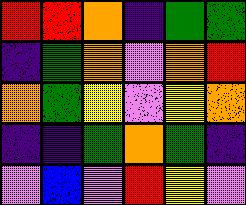[["red", "red", "orange", "indigo", "green", "green"], ["indigo", "green", "orange", "violet", "orange", "red"], ["orange", "green", "yellow", "violet", "yellow", "orange"], ["indigo", "indigo", "green", "orange", "green", "indigo"], ["violet", "blue", "violet", "red", "yellow", "violet"]]